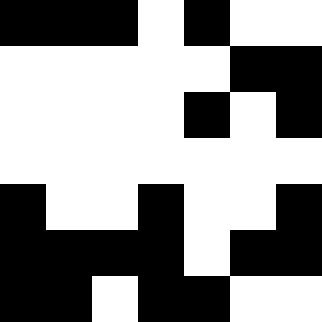[["black", "black", "black", "white", "black", "white", "white"], ["white", "white", "white", "white", "white", "black", "black"], ["white", "white", "white", "white", "black", "white", "black"], ["white", "white", "white", "white", "white", "white", "white"], ["black", "white", "white", "black", "white", "white", "black"], ["black", "black", "black", "black", "white", "black", "black"], ["black", "black", "white", "black", "black", "white", "white"]]